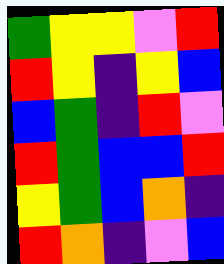[["green", "yellow", "yellow", "violet", "red"], ["red", "yellow", "indigo", "yellow", "blue"], ["blue", "green", "indigo", "red", "violet"], ["red", "green", "blue", "blue", "red"], ["yellow", "green", "blue", "orange", "indigo"], ["red", "orange", "indigo", "violet", "blue"]]